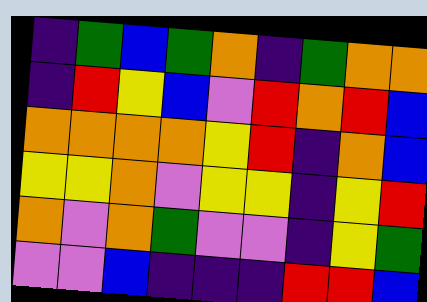[["indigo", "green", "blue", "green", "orange", "indigo", "green", "orange", "orange"], ["indigo", "red", "yellow", "blue", "violet", "red", "orange", "red", "blue"], ["orange", "orange", "orange", "orange", "yellow", "red", "indigo", "orange", "blue"], ["yellow", "yellow", "orange", "violet", "yellow", "yellow", "indigo", "yellow", "red"], ["orange", "violet", "orange", "green", "violet", "violet", "indigo", "yellow", "green"], ["violet", "violet", "blue", "indigo", "indigo", "indigo", "red", "red", "blue"]]